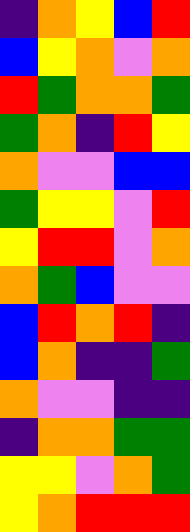[["indigo", "orange", "yellow", "blue", "red"], ["blue", "yellow", "orange", "violet", "orange"], ["red", "green", "orange", "orange", "green"], ["green", "orange", "indigo", "red", "yellow"], ["orange", "violet", "violet", "blue", "blue"], ["green", "yellow", "yellow", "violet", "red"], ["yellow", "red", "red", "violet", "orange"], ["orange", "green", "blue", "violet", "violet"], ["blue", "red", "orange", "red", "indigo"], ["blue", "orange", "indigo", "indigo", "green"], ["orange", "violet", "violet", "indigo", "indigo"], ["indigo", "orange", "orange", "green", "green"], ["yellow", "yellow", "violet", "orange", "green"], ["yellow", "orange", "red", "red", "red"]]